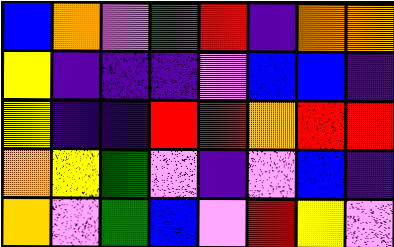[["blue", "orange", "violet", "green", "red", "indigo", "orange", "orange"], ["yellow", "indigo", "indigo", "indigo", "violet", "blue", "blue", "indigo"], ["yellow", "indigo", "indigo", "red", "red", "orange", "red", "red"], ["orange", "yellow", "green", "violet", "indigo", "violet", "blue", "indigo"], ["orange", "violet", "green", "blue", "violet", "red", "yellow", "violet"]]